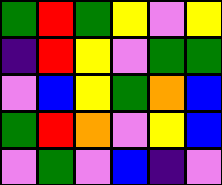[["green", "red", "green", "yellow", "violet", "yellow"], ["indigo", "red", "yellow", "violet", "green", "green"], ["violet", "blue", "yellow", "green", "orange", "blue"], ["green", "red", "orange", "violet", "yellow", "blue"], ["violet", "green", "violet", "blue", "indigo", "violet"]]